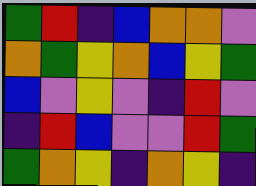[["green", "red", "indigo", "blue", "orange", "orange", "violet"], ["orange", "green", "yellow", "orange", "blue", "yellow", "green"], ["blue", "violet", "yellow", "violet", "indigo", "red", "violet"], ["indigo", "red", "blue", "violet", "violet", "red", "green"], ["green", "orange", "yellow", "indigo", "orange", "yellow", "indigo"]]